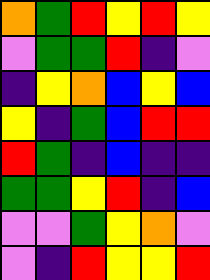[["orange", "green", "red", "yellow", "red", "yellow"], ["violet", "green", "green", "red", "indigo", "violet"], ["indigo", "yellow", "orange", "blue", "yellow", "blue"], ["yellow", "indigo", "green", "blue", "red", "red"], ["red", "green", "indigo", "blue", "indigo", "indigo"], ["green", "green", "yellow", "red", "indigo", "blue"], ["violet", "violet", "green", "yellow", "orange", "violet"], ["violet", "indigo", "red", "yellow", "yellow", "red"]]